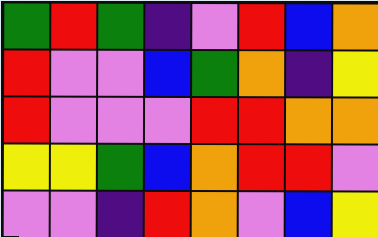[["green", "red", "green", "indigo", "violet", "red", "blue", "orange"], ["red", "violet", "violet", "blue", "green", "orange", "indigo", "yellow"], ["red", "violet", "violet", "violet", "red", "red", "orange", "orange"], ["yellow", "yellow", "green", "blue", "orange", "red", "red", "violet"], ["violet", "violet", "indigo", "red", "orange", "violet", "blue", "yellow"]]